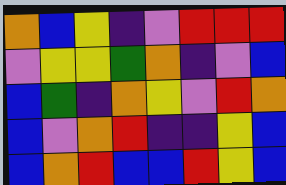[["orange", "blue", "yellow", "indigo", "violet", "red", "red", "red"], ["violet", "yellow", "yellow", "green", "orange", "indigo", "violet", "blue"], ["blue", "green", "indigo", "orange", "yellow", "violet", "red", "orange"], ["blue", "violet", "orange", "red", "indigo", "indigo", "yellow", "blue"], ["blue", "orange", "red", "blue", "blue", "red", "yellow", "blue"]]